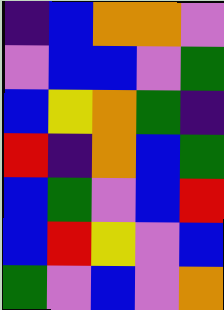[["indigo", "blue", "orange", "orange", "violet"], ["violet", "blue", "blue", "violet", "green"], ["blue", "yellow", "orange", "green", "indigo"], ["red", "indigo", "orange", "blue", "green"], ["blue", "green", "violet", "blue", "red"], ["blue", "red", "yellow", "violet", "blue"], ["green", "violet", "blue", "violet", "orange"]]